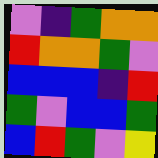[["violet", "indigo", "green", "orange", "orange"], ["red", "orange", "orange", "green", "violet"], ["blue", "blue", "blue", "indigo", "red"], ["green", "violet", "blue", "blue", "green"], ["blue", "red", "green", "violet", "yellow"]]